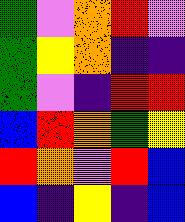[["green", "violet", "orange", "red", "violet"], ["green", "yellow", "orange", "indigo", "indigo"], ["green", "violet", "indigo", "red", "red"], ["blue", "red", "orange", "green", "yellow"], ["red", "orange", "violet", "red", "blue"], ["blue", "indigo", "yellow", "indigo", "blue"]]